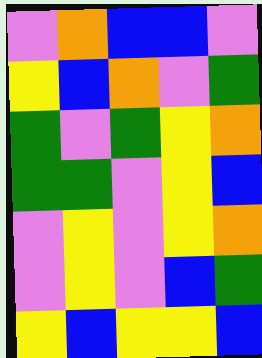[["violet", "orange", "blue", "blue", "violet"], ["yellow", "blue", "orange", "violet", "green"], ["green", "violet", "green", "yellow", "orange"], ["green", "green", "violet", "yellow", "blue"], ["violet", "yellow", "violet", "yellow", "orange"], ["violet", "yellow", "violet", "blue", "green"], ["yellow", "blue", "yellow", "yellow", "blue"]]